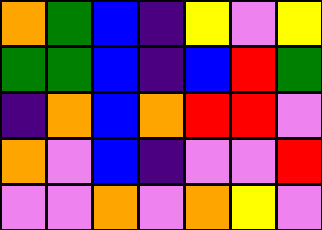[["orange", "green", "blue", "indigo", "yellow", "violet", "yellow"], ["green", "green", "blue", "indigo", "blue", "red", "green"], ["indigo", "orange", "blue", "orange", "red", "red", "violet"], ["orange", "violet", "blue", "indigo", "violet", "violet", "red"], ["violet", "violet", "orange", "violet", "orange", "yellow", "violet"]]